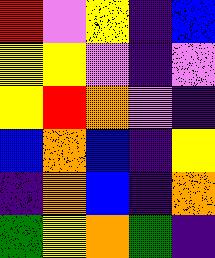[["red", "violet", "yellow", "indigo", "blue"], ["yellow", "yellow", "violet", "indigo", "violet"], ["yellow", "red", "orange", "violet", "indigo"], ["blue", "orange", "blue", "indigo", "yellow"], ["indigo", "orange", "blue", "indigo", "orange"], ["green", "yellow", "orange", "green", "indigo"]]